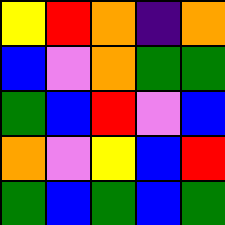[["yellow", "red", "orange", "indigo", "orange"], ["blue", "violet", "orange", "green", "green"], ["green", "blue", "red", "violet", "blue"], ["orange", "violet", "yellow", "blue", "red"], ["green", "blue", "green", "blue", "green"]]